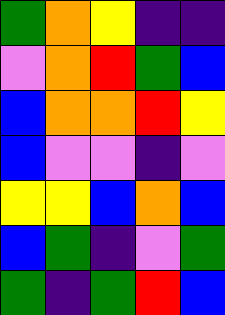[["green", "orange", "yellow", "indigo", "indigo"], ["violet", "orange", "red", "green", "blue"], ["blue", "orange", "orange", "red", "yellow"], ["blue", "violet", "violet", "indigo", "violet"], ["yellow", "yellow", "blue", "orange", "blue"], ["blue", "green", "indigo", "violet", "green"], ["green", "indigo", "green", "red", "blue"]]